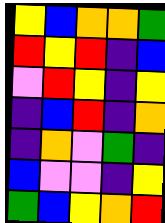[["yellow", "blue", "orange", "orange", "green"], ["red", "yellow", "red", "indigo", "blue"], ["violet", "red", "yellow", "indigo", "yellow"], ["indigo", "blue", "red", "indigo", "orange"], ["indigo", "orange", "violet", "green", "indigo"], ["blue", "violet", "violet", "indigo", "yellow"], ["green", "blue", "yellow", "orange", "red"]]